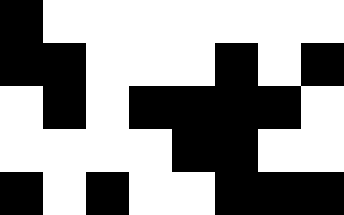[["black", "white", "white", "white", "white", "white", "white", "white"], ["black", "black", "white", "white", "white", "black", "white", "black"], ["white", "black", "white", "black", "black", "black", "black", "white"], ["white", "white", "white", "white", "black", "black", "white", "white"], ["black", "white", "black", "white", "white", "black", "black", "black"]]